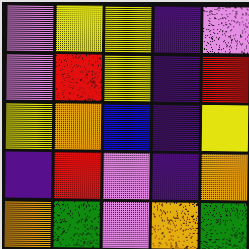[["violet", "yellow", "yellow", "indigo", "violet"], ["violet", "red", "yellow", "indigo", "red"], ["yellow", "orange", "blue", "indigo", "yellow"], ["indigo", "red", "violet", "indigo", "orange"], ["orange", "green", "violet", "orange", "green"]]